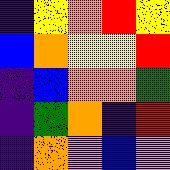[["indigo", "yellow", "orange", "red", "yellow"], ["blue", "orange", "yellow", "yellow", "red"], ["indigo", "blue", "orange", "orange", "green"], ["indigo", "green", "orange", "indigo", "red"], ["indigo", "orange", "violet", "blue", "violet"]]